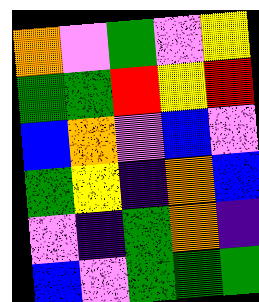[["orange", "violet", "green", "violet", "yellow"], ["green", "green", "red", "yellow", "red"], ["blue", "orange", "violet", "blue", "violet"], ["green", "yellow", "indigo", "orange", "blue"], ["violet", "indigo", "green", "orange", "indigo"], ["blue", "violet", "green", "green", "green"]]